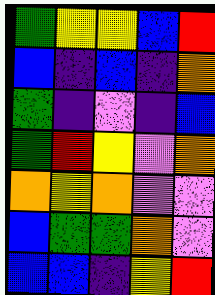[["green", "yellow", "yellow", "blue", "red"], ["blue", "indigo", "blue", "indigo", "orange"], ["green", "indigo", "violet", "indigo", "blue"], ["green", "red", "yellow", "violet", "orange"], ["orange", "yellow", "orange", "violet", "violet"], ["blue", "green", "green", "orange", "violet"], ["blue", "blue", "indigo", "yellow", "red"]]